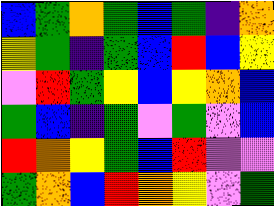[["blue", "green", "orange", "green", "blue", "green", "indigo", "orange"], ["yellow", "green", "indigo", "green", "blue", "red", "blue", "yellow"], ["violet", "red", "green", "yellow", "blue", "yellow", "orange", "blue"], ["green", "blue", "indigo", "green", "violet", "green", "violet", "blue"], ["red", "orange", "yellow", "green", "blue", "red", "violet", "violet"], ["green", "orange", "blue", "red", "orange", "yellow", "violet", "green"]]